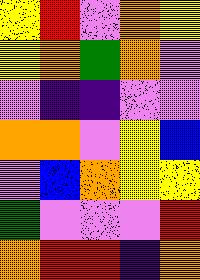[["yellow", "red", "violet", "orange", "yellow"], ["yellow", "orange", "green", "orange", "violet"], ["violet", "indigo", "indigo", "violet", "violet"], ["orange", "orange", "violet", "yellow", "blue"], ["violet", "blue", "orange", "yellow", "yellow"], ["green", "violet", "violet", "violet", "red"], ["orange", "red", "red", "indigo", "orange"]]